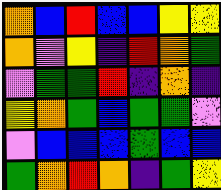[["orange", "blue", "red", "blue", "blue", "yellow", "yellow"], ["orange", "violet", "yellow", "indigo", "red", "orange", "green"], ["violet", "green", "green", "red", "indigo", "orange", "indigo"], ["yellow", "orange", "green", "blue", "green", "green", "violet"], ["violet", "blue", "blue", "blue", "green", "blue", "blue"], ["green", "orange", "red", "orange", "indigo", "green", "yellow"]]